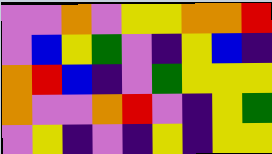[["violet", "violet", "orange", "violet", "yellow", "yellow", "orange", "orange", "red"], ["violet", "blue", "yellow", "green", "violet", "indigo", "yellow", "blue", "indigo"], ["orange", "red", "blue", "indigo", "violet", "green", "yellow", "yellow", "yellow"], ["orange", "violet", "violet", "orange", "red", "violet", "indigo", "yellow", "green"], ["violet", "yellow", "indigo", "violet", "indigo", "yellow", "indigo", "yellow", "yellow"]]